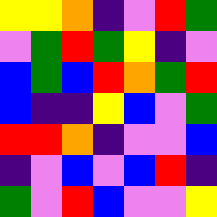[["yellow", "yellow", "orange", "indigo", "violet", "red", "green"], ["violet", "green", "red", "green", "yellow", "indigo", "violet"], ["blue", "green", "blue", "red", "orange", "green", "red"], ["blue", "indigo", "indigo", "yellow", "blue", "violet", "green"], ["red", "red", "orange", "indigo", "violet", "violet", "blue"], ["indigo", "violet", "blue", "violet", "blue", "red", "indigo"], ["green", "violet", "red", "blue", "violet", "violet", "yellow"]]